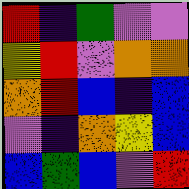[["red", "indigo", "green", "violet", "violet"], ["yellow", "red", "violet", "orange", "orange"], ["orange", "red", "blue", "indigo", "blue"], ["violet", "indigo", "orange", "yellow", "blue"], ["blue", "green", "blue", "violet", "red"]]